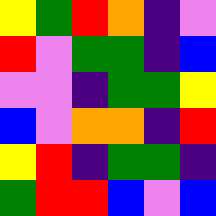[["yellow", "green", "red", "orange", "indigo", "violet"], ["red", "violet", "green", "green", "indigo", "blue"], ["violet", "violet", "indigo", "green", "green", "yellow"], ["blue", "violet", "orange", "orange", "indigo", "red"], ["yellow", "red", "indigo", "green", "green", "indigo"], ["green", "red", "red", "blue", "violet", "blue"]]